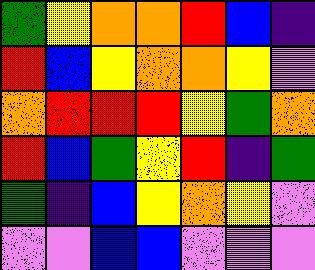[["green", "yellow", "orange", "orange", "red", "blue", "indigo"], ["red", "blue", "yellow", "orange", "orange", "yellow", "violet"], ["orange", "red", "red", "red", "yellow", "green", "orange"], ["red", "blue", "green", "yellow", "red", "indigo", "green"], ["green", "indigo", "blue", "yellow", "orange", "yellow", "violet"], ["violet", "violet", "blue", "blue", "violet", "violet", "violet"]]